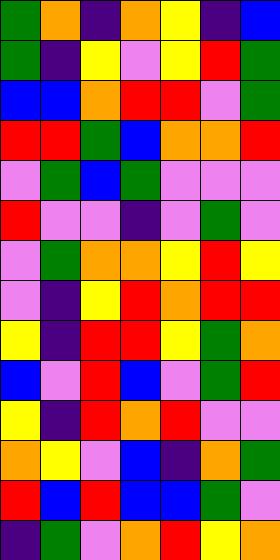[["green", "orange", "indigo", "orange", "yellow", "indigo", "blue"], ["green", "indigo", "yellow", "violet", "yellow", "red", "green"], ["blue", "blue", "orange", "red", "red", "violet", "green"], ["red", "red", "green", "blue", "orange", "orange", "red"], ["violet", "green", "blue", "green", "violet", "violet", "violet"], ["red", "violet", "violet", "indigo", "violet", "green", "violet"], ["violet", "green", "orange", "orange", "yellow", "red", "yellow"], ["violet", "indigo", "yellow", "red", "orange", "red", "red"], ["yellow", "indigo", "red", "red", "yellow", "green", "orange"], ["blue", "violet", "red", "blue", "violet", "green", "red"], ["yellow", "indigo", "red", "orange", "red", "violet", "violet"], ["orange", "yellow", "violet", "blue", "indigo", "orange", "green"], ["red", "blue", "red", "blue", "blue", "green", "violet"], ["indigo", "green", "violet", "orange", "red", "yellow", "orange"]]